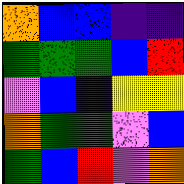[["orange", "blue", "blue", "indigo", "indigo"], ["green", "green", "green", "blue", "red"], ["violet", "blue", "indigo", "yellow", "yellow"], ["orange", "green", "green", "violet", "blue"], ["green", "blue", "red", "violet", "orange"]]